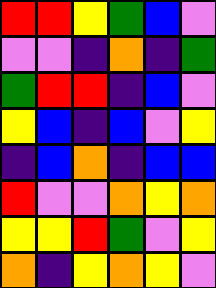[["red", "red", "yellow", "green", "blue", "violet"], ["violet", "violet", "indigo", "orange", "indigo", "green"], ["green", "red", "red", "indigo", "blue", "violet"], ["yellow", "blue", "indigo", "blue", "violet", "yellow"], ["indigo", "blue", "orange", "indigo", "blue", "blue"], ["red", "violet", "violet", "orange", "yellow", "orange"], ["yellow", "yellow", "red", "green", "violet", "yellow"], ["orange", "indigo", "yellow", "orange", "yellow", "violet"]]